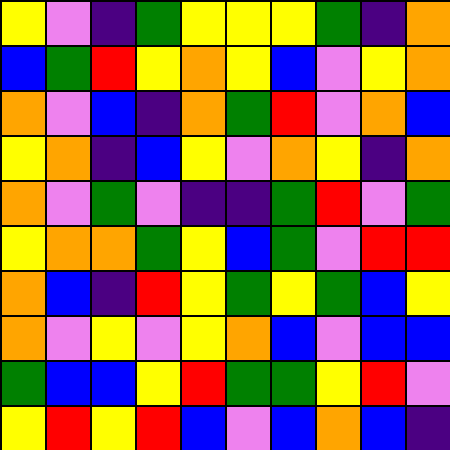[["yellow", "violet", "indigo", "green", "yellow", "yellow", "yellow", "green", "indigo", "orange"], ["blue", "green", "red", "yellow", "orange", "yellow", "blue", "violet", "yellow", "orange"], ["orange", "violet", "blue", "indigo", "orange", "green", "red", "violet", "orange", "blue"], ["yellow", "orange", "indigo", "blue", "yellow", "violet", "orange", "yellow", "indigo", "orange"], ["orange", "violet", "green", "violet", "indigo", "indigo", "green", "red", "violet", "green"], ["yellow", "orange", "orange", "green", "yellow", "blue", "green", "violet", "red", "red"], ["orange", "blue", "indigo", "red", "yellow", "green", "yellow", "green", "blue", "yellow"], ["orange", "violet", "yellow", "violet", "yellow", "orange", "blue", "violet", "blue", "blue"], ["green", "blue", "blue", "yellow", "red", "green", "green", "yellow", "red", "violet"], ["yellow", "red", "yellow", "red", "blue", "violet", "blue", "orange", "blue", "indigo"]]